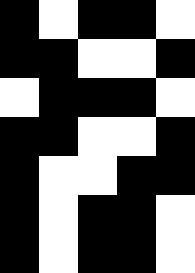[["black", "white", "black", "black", "white"], ["black", "black", "white", "white", "black"], ["white", "black", "black", "black", "white"], ["black", "black", "white", "white", "black"], ["black", "white", "white", "black", "black"], ["black", "white", "black", "black", "white"], ["black", "white", "black", "black", "white"]]